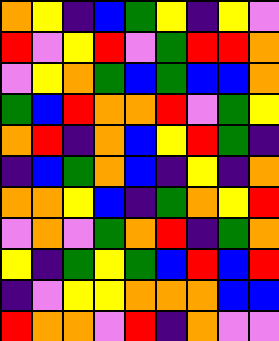[["orange", "yellow", "indigo", "blue", "green", "yellow", "indigo", "yellow", "violet"], ["red", "violet", "yellow", "red", "violet", "green", "red", "red", "orange"], ["violet", "yellow", "orange", "green", "blue", "green", "blue", "blue", "orange"], ["green", "blue", "red", "orange", "orange", "red", "violet", "green", "yellow"], ["orange", "red", "indigo", "orange", "blue", "yellow", "red", "green", "indigo"], ["indigo", "blue", "green", "orange", "blue", "indigo", "yellow", "indigo", "orange"], ["orange", "orange", "yellow", "blue", "indigo", "green", "orange", "yellow", "red"], ["violet", "orange", "violet", "green", "orange", "red", "indigo", "green", "orange"], ["yellow", "indigo", "green", "yellow", "green", "blue", "red", "blue", "red"], ["indigo", "violet", "yellow", "yellow", "orange", "orange", "orange", "blue", "blue"], ["red", "orange", "orange", "violet", "red", "indigo", "orange", "violet", "violet"]]